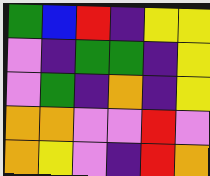[["green", "blue", "red", "indigo", "yellow", "yellow"], ["violet", "indigo", "green", "green", "indigo", "yellow"], ["violet", "green", "indigo", "orange", "indigo", "yellow"], ["orange", "orange", "violet", "violet", "red", "violet"], ["orange", "yellow", "violet", "indigo", "red", "orange"]]